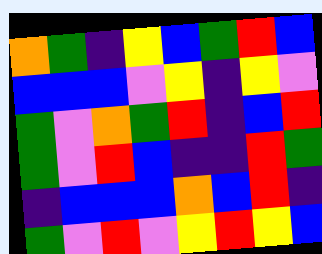[["orange", "green", "indigo", "yellow", "blue", "green", "red", "blue"], ["blue", "blue", "blue", "violet", "yellow", "indigo", "yellow", "violet"], ["green", "violet", "orange", "green", "red", "indigo", "blue", "red"], ["green", "violet", "red", "blue", "indigo", "indigo", "red", "green"], ["indigo", "blue", "blue", "blue", "orange", "blue", "red", "indigo"], ["green", "violet", "red", "violet", "yellow", "red", "yellow", "blue"]]